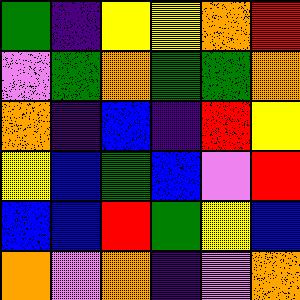[["green", "indigo", "yellow", "yellow", "orange", "red"], ["violet", "green", "orange", "green", "green", "orange"], ["orange", "indigo", "blue", "indigo", "red", "yellow"], ["yellow", "blue", "green", "blue", "violet", "red"], ["blue", "blue", "red", "green", "yellow", "blue"], ["orange", "violet", "orange", "indigo", "violet", "orange"]]